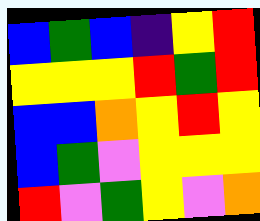[["blue", "green", "blue", "indigo", "yellow", "red"], ["yellow", "yellow", "yellow", "red", "green", "red"], ["blue", "blue", "orange", "yellow", "red", "yellow"], ["blue", "green", "violet", "yellow", "yellow", "yellow"], ["red", "violet", "green", "yellow", "violet", "orange"]]